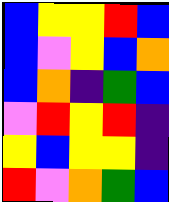[["blue", "yellow", "yellow", "red", "blue"], ["blue", "violet", "yellow", "blue", "orange"], ["blue", "orange", "indigo", "green", "blue"], ["violet", "red", "yellow", "red", "indigo"], ["yellow", "blue", "yellow", "yellow", "indigo"], ["red", "violet", "orange", "green", "blue"]]